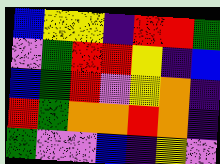[["blue", "yellow", "yellow", "indigo", "red", "red", "green"], ["violet", "green", "red", "red", "yellow", "indigo", "blue"], ["blue", "green", "red", "violet", "yellow", "orange", "indigo"], ["red", "green", "orange", "orange", "red", "orange", "indigo"], ["green", "violet", "violet", "blue", "indigo", "yellow", "violet"]]